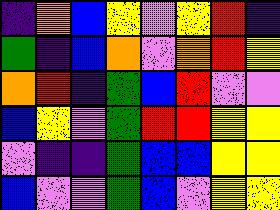[["indigo", "orange", "blue", "yellow", "violet", "yellow", "red", "indigo"], ["green", "indigo", "blue", "orange", "violet", "orange", "red", "yellow"], ["orange", "red", "indigo", "green", "blue", "red", "violet", "violet"], ["blue", "yellow", "violet", "green", "red", "red", "yellow", "yellow"], ["violet", "indigo", "indigo", "green", "blue", "blue", "yellow", "yellow"], ["blue", "violet", "violet", "green", "blue", "violet", "yellow", "yellow"]]